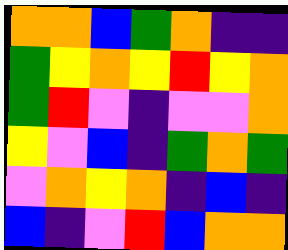[["orange", "orange", "blue", "green", "orange", "indigo", "indigo"], ["green", "yellow", "orange", "yellow", "red", "yellow", "orange"], ["green", "red", "violet", "indigo", "violet", "violet", "orange"], ["yellow", "violet", "blue", "indigo", "green", "orange", "green"], ["violet", "orange", "yellow", "orange", "indigo", "blue", "indigo"], ["blue", "indigo", "violet", "red", "blue", "orange", "orange"]]